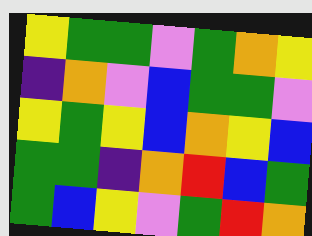[["yellow", "green", "green", "violet", "green", "orange", "yellow"], ["indigo", "orange", "violet", "blue", "green", "green", "violet"], ["yellow", "green", "yellow", "blue", "orange", "yellow", "blue"], ["green", "green", "indigo", "orange", "red", "blue", "green"], ["green", "blue", "yellow", "violet", "green", "red", "orange"]]